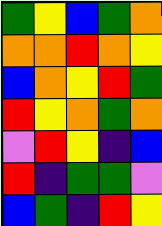[["green", "yellow", "blue", "green", "orange"], ["orange", "orange", "red", "orange", "yellow"], ["blue", "orange", "yellow", "red", "green"], ["red", "yellow", "orange", "green", "orange"], ["violet", "red", "yellow", "indigo", "blue"], ["red", "indigo", "green", "green", "violet"], ["blue", "green", "indigo", "red", "yellow"]]